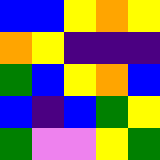[["blue", "blue", "yellow", "orange", "yellow"], ["orange", "yellow", "indigo", "indigo", "indigo"], ["green", "blue", "yellow", "orange", "blue"], ["blue", "indigo", "blue", "green", "yellow"], ["green", "violet", "violet", "yellow", "green"]]